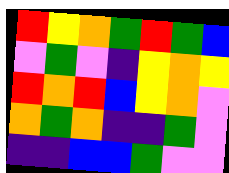[["red", "yellow", "orange", "green", "red", "green", "blue"], ["violet", "green", "violet", "indigo", "yellow", "orange", "yellow"], ["red", "orange", "red", "blue", "yellow", "orange", "violet"], ["orange", "green", "orange", "indigo", "indigo", "green", "violet"], ["indigo", "indigo", "blue", "blue", "green", "violet", "violet"]]